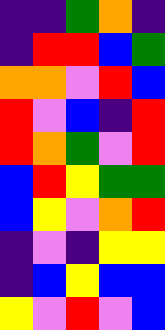[["indigo", "indigo", "green", "orange", "indigo"], ["indigo", "red", "red", "blue", "green"], ["orange", "orange", "violet", "red", "blue"], ["red", "violet", "blue", "indigo", "red"], ["red", "orange", "green", "violet", "red"], ["blue", "red", "yellow", "green", "green"], ["blue", "yellow", "violet", "orange", "red"], ["indigo", "violet", "indigo", "yellow", "yellow"], ["indigo", "blue", "yellow", "blue", "blue"], ["yellow", "violet", "red", "violet", "blue"]]